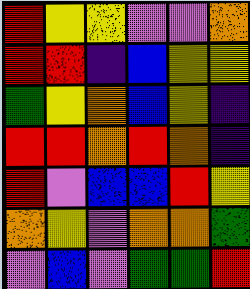[["red", "yellow", "yellow", "violet", "violet", "orange"], ["red", "red", "indigo", "blue", "yellow", "yellow"], ["green", "yellow", "orange", "blue", "yellow", "indigo"], ["red", "red", "orange", "red", "orange", "indigo"], ["red", "violet", "blue", "blue", "red", "yellow"], ["orange", "yellow", "violet", "orange", "orange", "green"], ["violet", "blue", "violet", "green", "green", "red"]]